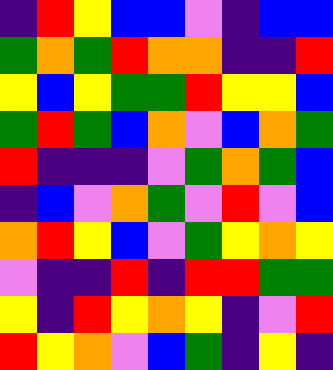[["indigo", "red", "yellow", "blue", "blue", "violet", "indigo", "blue", "blue"], ["green", "orange", "green", "red", "orange", "orange", "indigo", "indigo", "red"], ["yellow", "blue", "yellow", "green", "green", "red", "yellow", "yellow", "blue"], ["green", "red", "green", "blue", "orange", "violet", "blue", "orange", "green"], ["red", "indigo", "indigo", "indigo", "violet", "green", "orange", "green", "blue"], ["indigo", "blue", "violet", "orange", "green", "violet", "red", "violet", "blue"], ["orange", "red", "yellow", "blue", "violet", "green", "yellow", "orange", "yellow"], ["violet", "indigo", "indigo", "red", "indigo", "red", "red", "green", "green"], ["yellow", "indigo", "red", "yellow", "orange", "yellow", "indigo", "violet", "red"], ["red", "yellow", "orange", "violet", "blue", "green", "indigo", "yellow", "indigo"]]